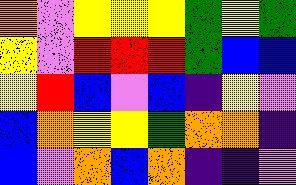[["orange", "violet", "yellow", "yellow", "yellow", "green", "yellow", "green"], ["yellow", "violet", "red", "red", "red", "green", "blue", "blue"], ["yellow", "red", "blue", "violet", "blue", "indigo", "yellow", "violet"], ["blue", "orange", "yellow", "yellow", "green", "orange", "orange", "indigo"], ["blue", "violet", "orange", "blue", "orange", "indigo", "indigo", "violet"]]